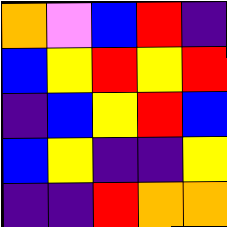[["orange", "violet", "blue", "red", "indigo"], ["blue", "yellow", "red", "yellow", "red"], ["indigo", "blue", "yellow", "red", "blue"], ["blue", "yellow", "indigo", "indigo", "yellow"], ["indigo", "indigo", "red", "orange", "orange"]]